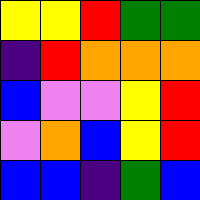[["yellow", "yellow", "red", "green", "green"], ["indigo", "red", "orange", "orange", "orange"], ["blue", "violet", "violet", "yellow", "red"], ["violet", "orange", "blue", "yellow", "red"], ["blue", "blue", "indigo", "green", "blue"]]